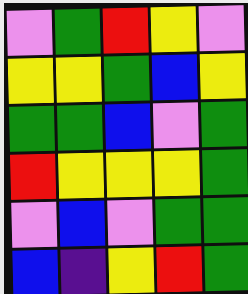[["violet", "green", "red", "yellow", "violet"], ["yellow", "yellow", "green", "blue", "yellow"], ["green", "green", "blue", "violet", "green"], ["red", "yellow", "yellow", "yellow", "green"], ["violet", "blue", "violet", "green", "green"], ["blue", "indigo", "yellow", "red", "green"]]